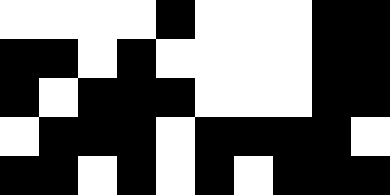[["white", "white", "white", "white", "black", "white", "white", "white", "black", "black"], ["black", "black", "white", "black", "white", "white", "white", "white", "black", "black"], ["black", "white", "black", "black", "black", "white", "white", "white", "black", "black"], ["white", "black", "black", "black", "white", "black", "black", "black", "black", "white"], ["black", "black", "white", "black", "white", "black", "white", "black", "black", "black"]]